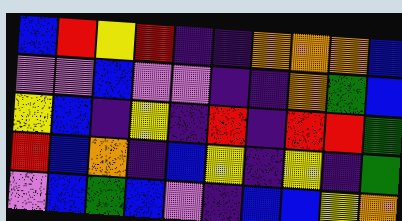[["blue", "red", "yellow", "red", "indigo", "indigo", "orange", "orange", "orange", "blue"], ["violet", "violet", "blue", "violet", "violet", "indigo", "indigo", "orange", "green", "blue"], ["yellow", "blue", "indigo", "yellow", "indigo", "red", "indigo", "red", "red", "green"], ["red", "blue", "orange", "indigo", "blue", "yellow", "indigo", "yellow", "indigo", "green"], ["violet", "blue", "green", "blue", "violet", "indigo", "blue", "blue", "yellow", "orange"]]